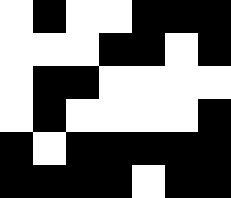[["white", "black", "white", "white", "black", "black", "black"], ["white", "white", "white", "black", "black", "white", "black"], ["white", "black", "black", "white", "white", "white", "white"], ["white", "black", "white", "white", "white", "white", "black"], ["black", "white", "black", "black", "black", "black", "black"], ["black", "black", "black", "black", "white", "black", "black"]]